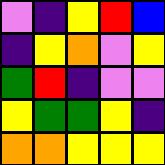[["violet", "indigo", "yellow", "red", "blue"], ["indigo", "yellow", "orange", "violet", "yellow"], ["green", "red", "indigo", "violet", "violet"], ["yellow", "green", "green", "yellow", "indigo"], ["orange", "orange", "yellow", "yellow", "yellow"]]